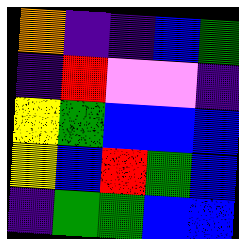[["orange", "indigo", "indigo", "blue", "green"], ["indigo", "red", "violet", "violet", "indigo"], ["yellow", "green", "blue", "blue", "blue"], ["yellow", "blue", "red", "green", "blue"], ["indigo", "green", "green", "blue", "blue"]]